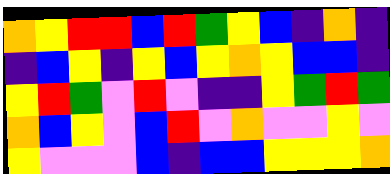[["orange", "yellow", "red", "red", "blue", "red", "green", "yellow", "blue", "indigo", "orange", "indigo"], ["indigo", "blue", "yellow", "indigo", "yellow", "blue", "yellow", "orange", "yellow", "blue", "blue", "indigo"], ["yellow", "red", "green", "violet", "red", "violet", "indigo", "indigo", "yellow", "green", "red", "green"], ["orange", "blue", "yellow", "violet", "blue", "red", "violet", "orange", "violet", "violet", "yellow", "violet"], ["yellow", "violet", "violet", "violet", "blue", "indigo", "blue", "blue", "yellow", "yellow", "yellow", "orange"]]